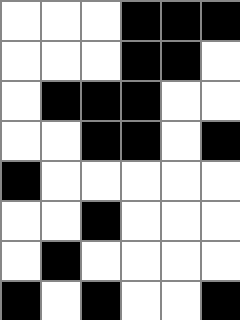[["white", "white", "white", "black", "black", "black"], ["white", "white", "white", "black", "black", "white"], ["white", "black", "black", "black", "white", "white"], ["white", "white", "black", "black", "white", "black"], ["black", "white", "white", "white", "white", "white"], ["white", "white", "black", "white", "white", "white"], ["white", "black", "white", "white", "white", "white"], ["black", "white", "black", "white", "white", "black"]]